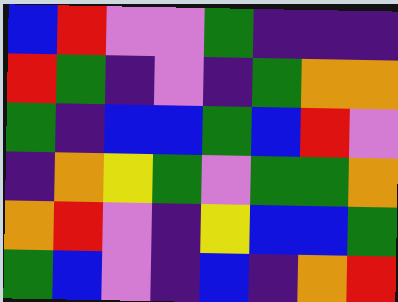[["blue", "red", "violet", "violet", "green", "indigo", "indigo", "indigo"], ["red", "green", "indigo", "violet", "indigo", "green", "orange", "orange"], ["green", "indigo", "blue", "blue", "green", "blue", "red", "violet"], ["indigo", "orange", "yellow", "green", "violet", "green", "green", "orange"], ["orange", "red", "violet", "indigo", "yellow", "blue", "blue", "green"], ["green", "blue", "violet", "indigo", "blue", "indigo", "orange", "red"]]